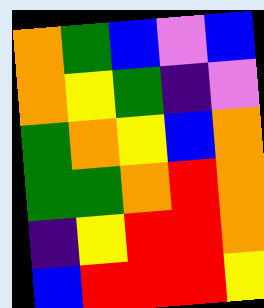[["orange", "green", "blue", "violet", "blue"], ["orange", "yellow", "green", "indigo", "violet"], ["green", "orange", "yellow", "blue", "orange"], ["green", "green", "orange", "red", "orange"], ["indigo", "yellow", "red", "red", "orange"], ["blue", "red", "red", "red", "yellow"]]